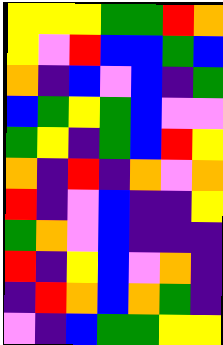[["yellow", "yellow", "yellow", "green", "green", "red", "orange"], ["yellow", "violet", "red", "blue", "blue", "green", "blue"], ["orange", "indigo", "blue", "violet", "blue", "indigo", "green"], ["blue", "green", "yellow", "green", "blue", "violet", "violet"], ["green", "yellow", "indigo", "green", "blue", "red", "yellow"], ["orange", "indigo", "red", "indigo", "orange", "violet", "orange"], ["red", "indigo", "violet", "blue", "indigo", "indigo", "yellow"], ["green", "orange", "violet", "blue", "indigo", "indigo", "indigo"], ["red", "indigo", "yellow", "blue", "violet", "orange", "indigo"], ["indigo", "red", "orange", "blue", "orange", "green", "indigo"], ["violet", "indigo", "blue", "green", "green", "yellow", "yellow"]]